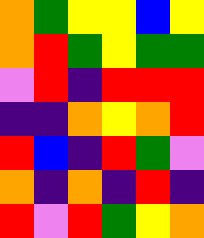[["orange", "green", "yellow", "yellow", "blue", "yellow"], ["orange", "red", "green", "yellow", "green", "green"], ["violet", "red", "indigo", "red", "red", "red"], ["indigo", "indigo", "orange", "yellow", "orange", "red"], ["red", "blue", "indigo", "red", "green", "violet"], ["orange", "indigo", "orange", "indigo", "red", "indigo"], ["red", "violet", "red", "green", "yellow", "orange"]]